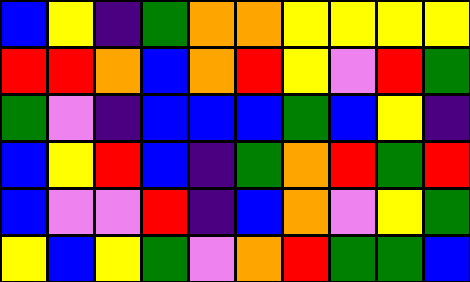[["blue", "yellow", "indigo", "green", "orange", "orange", "yellow", "yellow", "yellow", "yellow"], ["red", "red", "orange", "blue", "orange", "red", "yellow", "violet", "red", "green"], ["green", "violet", "indigo", "blue", "blue", "blue", "green", "blue", "yellow", "indigo"], ["blue", "yellow", "red", "blue", "indigo", "green", "orange", "red", "green", "red"], ["blue", "violet", "violet", "red", "indigo", "blue", "orange", "violet", "yellow", "green"], ["yellow", "blue", "yellow", "green", "violet", "orange", "red", "green", "green", "blue"]]